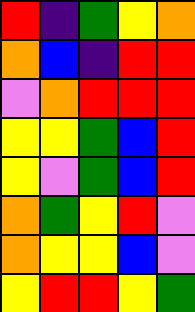[["red", "indigo", "green", "yellow", "orange"], ["orange", "blue", "indigo", "red", "red"], ["violet", "orange", "red", "red", "red"], ["yellow", "yellow", "green", "blue", "red"], ["yellow", "violet", "green", "blue", "red"], ["orange", "green", "yellow", "red", "violet"], ["orange", "yellow", "yellow", "blue", "violet"], ["yellow", "red", "red", "yellow", "green"]]